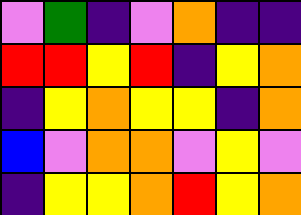[["violet", "green", "indigo", "violet", "orange", "indigo", "indigo"], ["red", "red", "yellow", "red", "indigo", "yellow", "orange"], ["indigo", "yellow", "orange", "yellow", "yellow", "indigo", "orange"], ["blue", "violet", "orange", "orange", "violet", "yellow", "violet"], ["indigo", "yellow", "yellow", "orange", "red", "yellow", "orange"]]